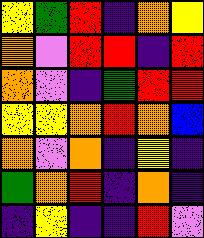[["yellow", "green", "red", "indigo", "orange", "yellow"], ["orange", "violet", "red", "red", "indigo", "red"], ["orange", "violet", "indigo", "green", "red", "red"], ["yellow", "yellow", "orange", "red", "orange", "blue"], ["orange", "violet", "orange", "indigo", "yellow", "indigo"], ["green", "orange", "red", "indigo", "orange", "indigo"], ["indigo", "yellow", "indigo", "indigo", "red", "violet"]]